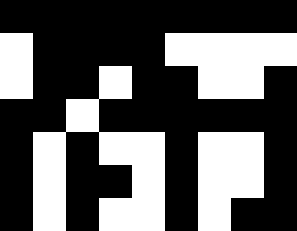[["black", "black", "black", "black", "black", "black", "black", "black", "black"], ["white", "black", "black", "black", "black", "white", "white", "white", "white"], ["white", "black", "black", "white", "black", "black", "white", "white", "black"], ["black", "black", "white", "black", "black", "black", "black", "black", "black"], ["black", "white", "black", "white", "white", "black", "white", "white", "black"], ["black", "white", "black", "black", "white", "black", "white", "white", "black"], ["black", "white", "black", "white", "white", "black", "white", "black", "black"]]